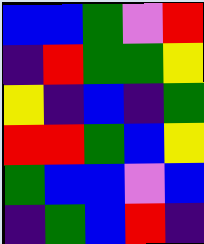[["blue", "blue", "green", "violet", "red"], ["indigo", "red", "green", "green", "yellow"], ["yellow", "indigo", "blue", "indigo", "green"], ["red", "red", "green", "blue", "yellow"], ["green", "blue", "blue", "violet", "blue"], ["indigo", "green", "blue", "red", "indigo"]]